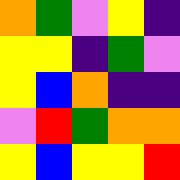[["orange", "green", "violet", "yellow", "indigo"], ["yellow", "yellow", "indigo", "green", "violet"], ["yellow", "blue", "orange", "indigo", "indigo"], ["violet", "red", "green", "orange", "orange"], ["yellow", "blue", "yellow", "yellow", "red"]]